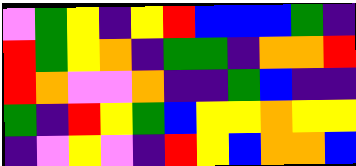[["violet", "green", "yellow", "indigo", "yellow", "red", "blue", "blue", "blue", "green", "indigo"], ["red", "green", "yellow", "orange", "indigo", "green", "green", "indigo", "orange", "orange", "red"], ["red", "orange", "violet", "violet", "orange", "indigo", "indigo", "green", "blue", "indigo", "indigo"], ["green", "indigo", "red", "yellow", "green", "blue", "yellow", "yellow", "orange", "yellow", "yellow"], ["indigo", "violet", "yellow", "violet", "indigo", "red", "yellow", "blue", "orange", "orange", "blue"]]